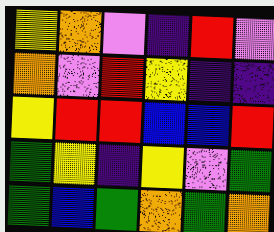[["yellow", "orange", "violet", "indigo", "red", "violet"], ["orange", "violet", "red", "yellow", "indigo", "indigo"], ["yellow", "red", "red", "blue", "blue", "red"], ["green", "yellow", "indigo", "yellow", "violet", "green"], ["green", "blue", "green", "orange", "green", "orange"]]